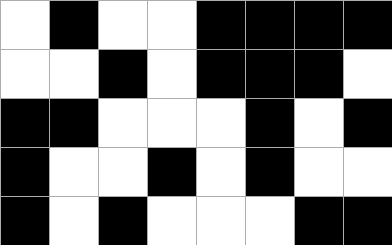[["white", "black", "white", "white", "black", "black", "black", "black"], ["white", "white", "black", "white", "black", "black", "black", "white"], ["black", "black", "white", "white", "white", "black", "white", "black"], ["black", "white", "white", "black", "white", "black", "white", "white"], ["black", "white", "black", "white", "white", "white", "black", "black"]]